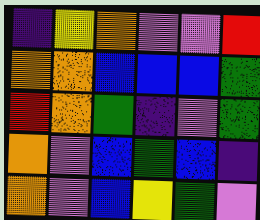[["indigo", "yellow", "orange", "violet", "violet", "red"], ["orange", "orange", "blue", "blue", "blue", "green"], ["red", "orange", "green", "indigo", "violet", "green"], ["orange", "violet", "blue", "green", "blue", "indigo"], ["orange", "violet", "blue", "yellow", "green", "violet"]]